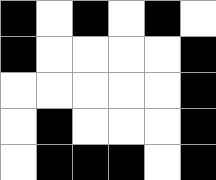[["black", "white", "black", "white", "black", "white"], ["black", "white", "white", "white", "white", "black"], ["white", "white", "white", "white", "white", "black"], ["white", "black", "white", "white", "white", "black"], ["white", "black", "black", "black", "white", "black"]]